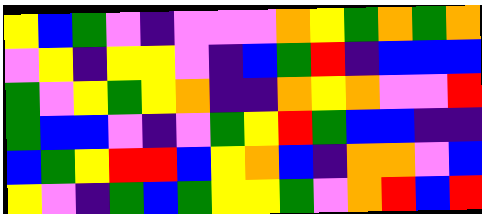[["yellow", "blue", "green", "violet", "indigo", "violet", "violet", "violet", "orange", "yellow", "green", "orange", "green", "orange"], ["violet", "yellow", "indigo", "yellow", "yellow", "violet", "indigo", "blue", "green", "red", "indigo", "blue", "blue", "blue"], ["green", "violet", "yellow", "green", "yellow", "orange", "indigo", "indigo", "orange", "yellow", "orange", "violet", "violet", "red"], ["green", "blue", "blue", "violet", "indigo", "violet", "green", "yellow", "red", "green", "blue", "blue", "indigo", "indigo"], ["blue", "green", "yellow", "red", "red", "blue", "yellow", "orange", "blue", "indigo", "orange", "orange", "violet", "blue"], ["yellow", "violet", "indigo", "green", "blue", "green", "yellow", "yellow", "green", "violet", "orange", "red", "blue", "red"]]